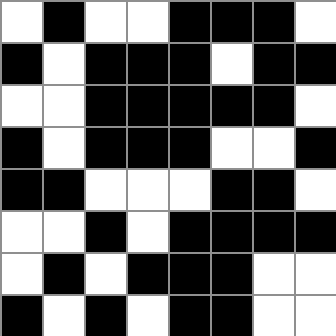[["white", "black", "white", "white", "black", "black", "black", "white"], ["black", "white", "black", "black", "black", "white", "black", "black"], ["white", "white", "black", "black", "black", "black", "black", "white"], ["black", "white", "black", "black", "black", "white", "white", "black"], ["black", "black", "white", "white", "white", "black", "black", "white"], ["white", "white", "black", "white", "black", "black", "black", "black"], ["white", "black", "white", "black", "black", "black", "white", "white"], ["black", "white", "black", "white", "black", "black", "white", "white"]]